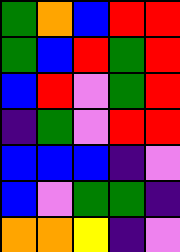[["green", "orange", "blue", "red", "red"], ["green", "blue", "red", "green", "red"], ["blue", "red", "violet", "green", "red"], ["indigo", "green", "violet", "red", "red"], ["blue", "blue", "blue", "indigo", "violet"], ["blue", "violet", "green", "green", "indigo"], ["orange", "orange", "yellow", "indigo", "violet"]]